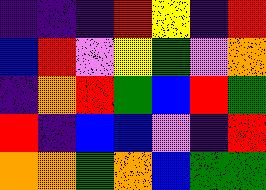[["indigo", "indigo", "indigo", "red", "yellow", "indigo", "red"], ["blue", "red", "violet", "yellow", "green", "violet", "orange"], ["indigo", "orange", "red", "green", "blue", "red", "green"], ["red", "indigo", "blue", "blue", "violet", "indigo", "red"], ["orange", "orange", "green", "orange", "blue", "green", "green"]]